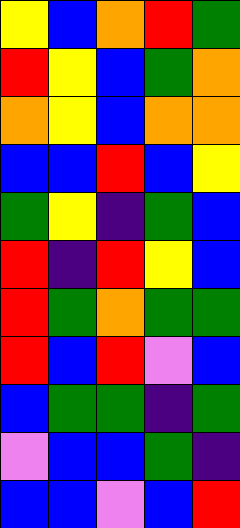[["yellow", "blue", "orange", "red", "green"], ["red", "yellow", "blue", "green", "orange"], ["orange", "yellow", "blue", "orange", "orange"], ["blue", "blue", "red", "blue", "yellow"], ["green", "yellow", "indigo", "green", "blue"], ["red", "indigo", "red", "yellow", "blue"], ["red", "green", "orange", "green", "green"], ["red", "blue", "red", "violet", "blue"], ["blue", "green", "green", "indigo", "green"], ["violet", "blue", "blue", "green", "indigo"], ["blue", "blue", "violet", "blue", "red"]]